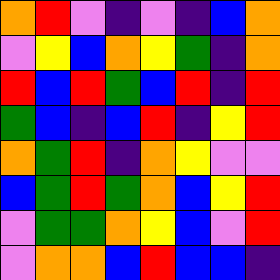[["orange", "red", "violet", "indigo", "violet", "indigo", "blue", "orange"], ["violet", "yellow", "blue", "orange", "yellow", "green", "indigo", "orange"], ["red", "blue", "red", "green", "blue", "red", "indigo", "red"], ["green", "blue", "indigo", "blue", "red", "indigo", "yellow", "red"], ["orange", "green", "red", "indigo", "orange", "yellow", "violet", "violet"], ["blue", "green", "red", "green", "orange", "blue", "yellow", "red"], ["violet", "green", "green", "orange", "yellow", "blue", "violet", "red"], ["violet", "orange", "orange", "blue", "red", "blue", "blue", "indigo"]]